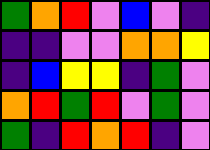[["green", "orange", "red", "violet", "blue", "violet", "indigo"], ["indigo", "indigo", "violet", "violet", "orange", "orange", "yellow"], ["indigo", "blue", "yellow", "yellow", "indigo", "green", "violet"], ["orange", "red", "green", "red", "violet", "green", "violet"], ["green", "indigo", "red", "orange", "red", "indigo", "violet"]]